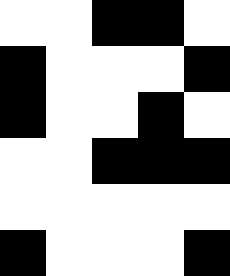[["white", "white", "black", "black", "white"], ["black", "white", "white", "white", "black"], ["black", "white", "white", "black", "white"], ["white", "white", "black", "black", "black"], ["white", "white", "white", "white", "white"], ["black", "white", "white", "white", "black"]]